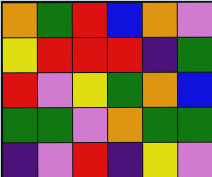[["orange", "green", "red", "blue", "orange", "violet"], ["yellow", "red", "red", "red", "indigo", "green"], ["red", "violet", "yellow", "green", "orange", "blue"], ["green", "green", "violet", "orange", "green", "green"], ["indigo", "violet", "red", "indigo", "yellow", "violet"]]